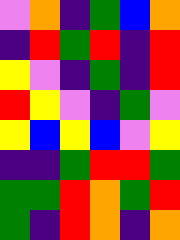[["violet", "orange", "indigo", "green", "blue", "orange"], ["indigo", "red", "green", "red", "indigo", "red"], ["yellow", "violet", "indigo", "green", "indigo", "red"], ["red", "yellow", "violet", "indigo", "green", "violet"], ["yellow", "blue", "yellow", "blue", "violet", "yellow"], ["indigo", "indigo", "green", "red", "red", "green"], ["green", "green", "red", "orange", "green", "red"], ["green", "indigo", "red", "orange", "indigo", "orange"]]